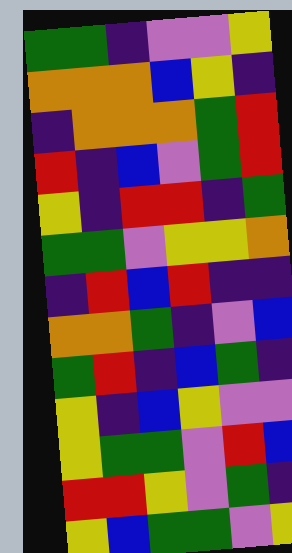[["green", "green", "indigo", "violet", "violet", "yellow"], ["orange", "orange", "orange", "blue", "yellow", "indigo"], ["indigo", "orange", "orange", "orange", "green", "red"], ["red", "indigo", "blue", "violet", "green", "red"], ["yellow", "indigo", "red", "red", "indigo", "green"], ["green", "green", "violet", "yellow", "yellow", "orange"], ["indigo", "red", "blue", "red", "indigo", "indigo"], ["orange", "orange", "green", "indigo", "violet", "blue"], ["green", "red", "indigo", "blue", "green", "indigo"], ["yellow", "indigo", "blue", "yellow", "violet", "violet"], ["yellow", "green", "green", "violet", "red", "blue"], ["red", "red", "yellow", "violet", "green", "indigo"], ["yellow", "blue", "green", "green", "violet", "yellow"]]